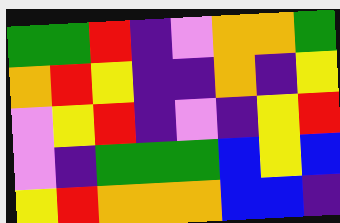[["green", "green", "red", "indigo", "violet", "orange", "orange", "green"], ["orange", "red", "yellow", "indigo", "indigo", "orange", "indigo", "yellow"], ["violet", "yellow", "red", "indigo", "violet", "indigo", "yellow", "red"], ["violet", "indigo", "green", "green", "green", "blue", "yellow", "blue"], ["yellow", "red", "orange", "orange", "orange", "blue", "blue", "indigo"]]